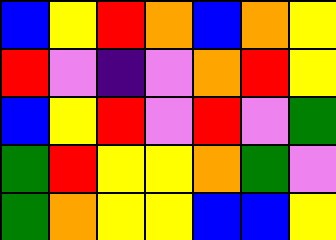[["blue", "yellow", "red", "orange", "blue", "orange", "yellow"], ["red", "violet", "indigo", "violet", "orange", "red", "yellow"], ["blue", "yellow", "red", "violet", "red", "violet", "green"], ["green", "red", "yellow", "yellow", "orange", "green", "violet"], ["green", "orange", "yellow", "yellow", "blue", "blue", "yellow"]]